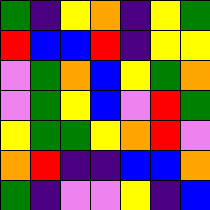[["green", "indigo", "yellow", "orange", "indigo", "yellow", "green"], ["red", "blue", "blue", "red", "indigo", "yellow", "yellow"], ["violet", "green", "orange", "blue", "yellow", "green", "orange"], ["violet", "green", "yellow", "blue", "violet", "red", "green"], ["yellow", "green", "green", "yellow", "orange", "red", "violet"], ["orange", "red", "indigo", "indigo", "blue", "blue", "orange"], ["green", "indigo", "violet", "violet", "yellow", "indigo", "blue"]]